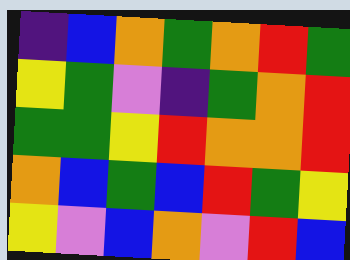[["indigo", "blue", "orange", "green", "orange", "red", "green"], ["yellow", "green", "violet", "indigo", "green", "orange", "red"], ["green", "green", "yellow", "red", "orange", "orange", "red"], ["orange", "blue", "green", "blue", "red", "green", "yellow"], ["yellow", "violet", "blue", "orange", "violet", "red", "blue"]]